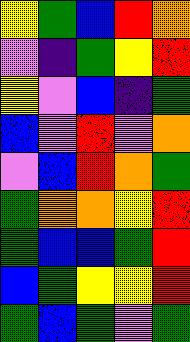[["yellow", "green", "blue", "red", "orange"], ["violet", "indigo", "green", "yellow", "red"], ["yellow", "violet", "blue", "indigo", "green"], ["blue", "violet", "red", "violet", "orange"], ["violet", "blue", "red", "orange", "green"], ["green", "orange", "orange", "yellow", "red"], ["green", "blue", "blue", "green", "red"], ["blue", "green", "yellow", "yellow", "red"], ["green", "blue", "green", "violet", "green"]]